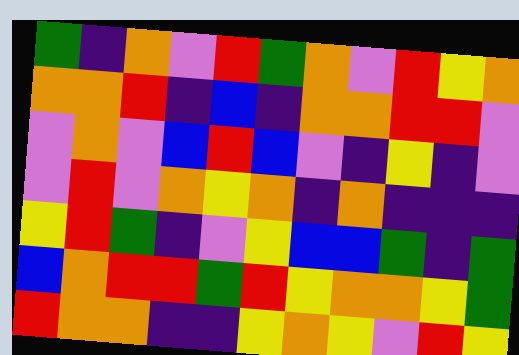[["green", "indigo", "orange", "violet", "red", "green", "orange", "violet", "red", "yellow", "orange"], ["orange", "orange", "red", "indigo", "blue", "indigo", "orange", "orange", "red", "red", "violet"], ["violet", "orange", "violet", "blue", "red", "blue", "violet", "indigo", "yellow", "indigo", "violet"], ["violet", "red", "violet", "orange", "yellow", "orange", "indigo", "orange", "indigo", "indigo", "indigo"], ["yellow", "red", "green", "indigo", "violet", "yellow", "blue", "blue", "green", "indigo", "green"], ["blue", "orange", "red", "red", "green", "red", "yellow", "orange", "orange", "yellow", "green"], ["red", "orange", "orange", "indigo", "indigo", "yellow", "orange", "yellow", "violet", "red", "yellow"]]